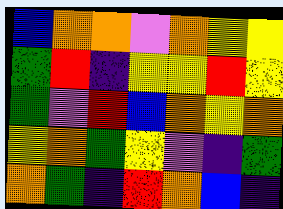[["blue", "orange", "orange", "violet", "orange", "yellow", "yellow"], ["green", "red", "indigo", "yellow", "yellow", "red", "yellow"], ["green", "violet", "red", "blue", "orange", "yellow", "orange"], ["yellow", "orange", "green", "yellow", "violet", "indigo", "green"], ["orange", "green", "indigo", "red", "orange", "blue", "indigo"]]